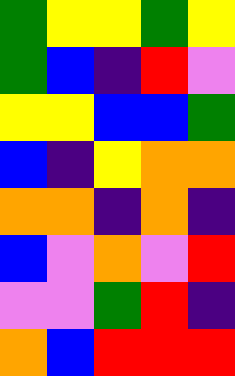[["green", "yellow", "yellow", "green", "yellow"], ["green", "blue", "indigo", "red", "violet"], ["yellow", "yellow", "blue", "blue", "green"], ["blue", "indigo", "yellow", "orange", "orange"], ["orange", "orange", "indigo", "orange", "indigo"], ["blue", "violet", "orange", "violet", "red"], ["violet", "violet", "green", "red", "indigo"], ["orange", "blue", "red", "red", "red"]]